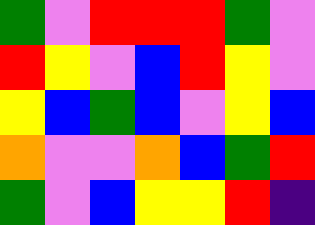[["green", "violet", "red", "red", "red", "green", "violet"], ["red", "yellow", "violet", "blue", "red", "yellow", "violet"], ["yellow", "blue", "green", "blue", "violet", "yellow", "blue"], ["orange", "violet", "violet", "orange", "blue", "green", "red"], ["green", "violet", "blue", "yellow", "yellow", "red", "indigo"]]